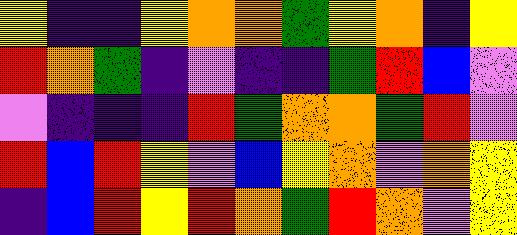[["yellow", "indigo", "indigo", "yellow", "orange", "orange", "green", "yellow", "orange", "indigo", "yellow"], ["red", "orange", "green", "indigo", "violet", "indigo", "indigo", "green", "red", "blue", "violet"], ["violet", "indigo", "indigo", "indigo", "red", "green", "orange", "orange", "green", "red", "violet"], ["red", "blue", "red", "yellow", "violet", "blue", "yellow", "orange", "violet", "orange", "yellow"], ["indigo", "blue", "red", "yellow", "red", "orange", "green", "red", "orange", "violet", "yellow"]]